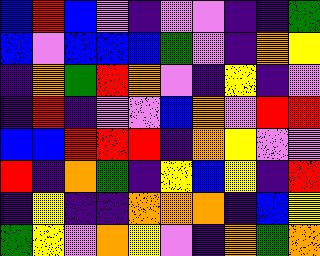[["blue", "red", "blue", "violet", "indigo", "violet", "violet", "indigo", "indigo", "green"], ["blue", "violet", "blue", "blue", "blue", "green", "violet", "indigo", "orange", "yellow"], ["indigo", "orange", "green", "red", "orange", "violet", "indigo", "yellow", "indigo", "violet"], ["indigo", "red", "indigo", "violet", "violet", "blue", "orange", "violet", "red", "red"], ["blue", "blue", "red", "red", "red", "indigo", "orange", "yellow", "violet", "violet"], ["red", "indigo", "orange", "green", "indigo", "yellow", "blue", "yellow", "indigo", "red"], ["indigo", "yellow", "indigo", "indigo", "orange", "orange", "orange", "indigo", "blue", "yellow"], ["green", "yellow", "violet", "orange", "yellow", "violet", "indigo", "orange", "green", "orange"]]